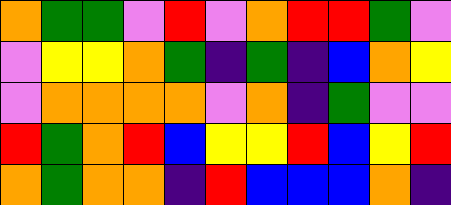[["orange", "green", "green", "violet", "red", "violet", "orange", "red", "red", "green", "violet"], ["violet", "yellow", "yellow", "orange", "green", "indigo", "green", "indigo", "blue", "orange", "yellow"], ["violet", "orange", "orange", "orange", "orange", "violet", "orange", "indigo", "green", "violet", "violet"], ["red", "green", "orange", "red", "blue", "yellow", "yellow", "red", "blue", "yellow", "red"], ["orange", "green", "orange", "orange", "indigo", "red", "blue", "blue", "blue", "orange", "indigo"]]